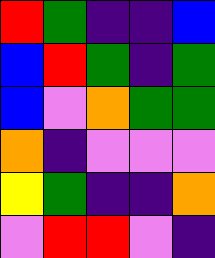[["red", "green", "indigo", "indigo", "blue"], ["blue", "red", "green", "indigo", "green"], ["blue", "violet", "orange", "green", "green"], ["orange", "indigo", "violet", "violet", "violet"], ["yellow", "green", "indigo", "indigo", "orange"], ["violet", "red", "red", "violet", "indigo"]]